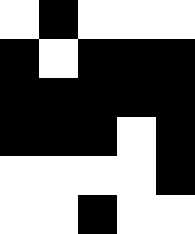[["white", "black", "white", "white", "white"], ["black", "white", "black", "black", "black"], ["black", "black", "black", "black", "black"], ["black", "black", "black", "white", "black"], ["white", "white", "white", "white", "black"], ["white", "white", "black", "white", "white"]]